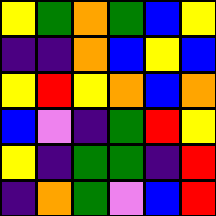[["yellow", "green", "orange", "green", "blue", "yellow"], ["indigo", "indigo", "orange", "blue", "yellow", "blue"], ["yellow", "red", "yellow", "orange", "blue", "orange"], ["blue", "violet", "indigo", "green", "red", "yellow"], ["yellow", "indigo", "green", "green", "indigo", "red"], ["indigo", "orange", "green", "violet", "blue", "red"]]